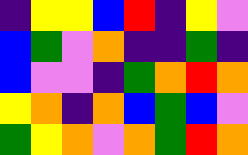[["indigo", "yellow", "yellow", "blue", "red", "indigo", "yellow", "violet"], ["blue", "green", "violet", "orange", "indigo", "indigo", "green", "indigo"], ["blue", "violet", "violet", "indigo", "green", "orange", "red", "orange"], ["yellow", "orange", "indigo", "orange", "blue", "green", "blue", "violet"], ["green", "yellow", "orange", "violet", "orange", "green", "red", "orange"]]